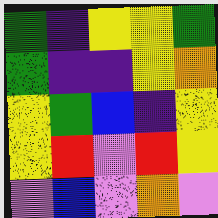[["green", "indigo", "yellow", "yellow", "green"], ["green", "indigo", "indigo", "yellow", "orange"], ["yellow", "green", "blue", "indigo", "yellow"], ["yellow", "red", "violet", "red", "yellow"], ["violet", "blue", "violet", "orange", "violet"]]